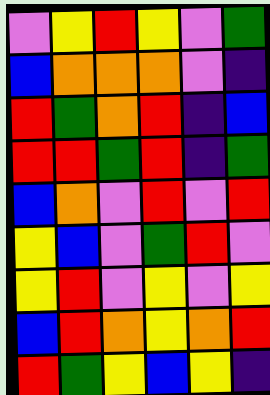[["violet", "yellow", "red", "yellow", "violet", "green"], ["blue", "orange", "orange", "orange", "violet", "indigo"], ["red", "green", "orange", "red", "indigo", "blue"], ["red", "red", "green", "red", "indigo", "green"], ["blue", "orange", "violet", "red", "violet", "red"], ["yellow", "blue", "violet", "green", "red", "violet"], ["yellow", "red", "violet", "yellow", "violet", "yellow"], ["blue", "red", "orange", "yellow", "orange", "red"], ["red", "green", "yellow", "blue", "yellow", "indigo"]]